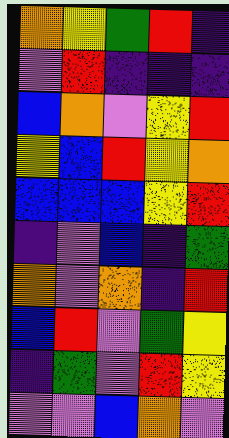[["orange", "yellow", "green", "red", "indigo"], ["violet", "red", "indigo", "indigo", "indigo"], ["blue", "orange", "violet", "yellow", "red"], ["yellow", "blue", "red", "yellow", "orange"], ["blue", "blue", "blue", "yellow", "red"], ["indigo", "violet", "blue", "indigo", "green"], ["orange", "violet", "orange", "indigo", "red"], ["blue", "red", "violet", "green", "yellow"], ["indigo", "green", "violet", "red", "yellow"], ["violet", "violet", "blue", "orange", "violet"]]